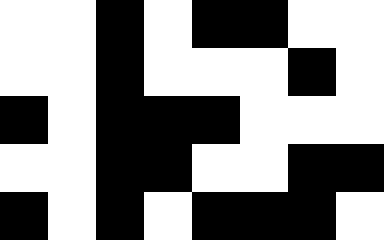[["white", "white", "black", "white", "black", "black", "white", "white"], ["white", "white", "black", "white", "white", "white", "black", "white"], ["black", "white", "black", "black", "black", "white", "white", "white"], ["white", "white", "black", "black", "white", "white", "black", "black"], ["black", "white", "black", "white", "black", "black", "black", "white"]]